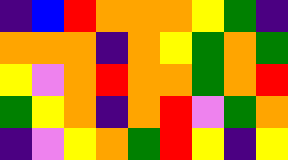[["indigo", "blue", "red", "orange", "orange", "orange", "yellow", "green", "indigo"], ["orange", "orange", "orange", "indigo", "orange", "yellow", "green", "orange", "green"], ["yellow", "violet", "orange", "red", "orange", "orange", "green", "orange", "red"], ["green", "yellow", "orange", "indigo", "orange", "red", "violet", "green", "orange"], ["indigo", "violet", "yellow", "orange", "green", "red", "yellow", "indigo", "yellow"]]